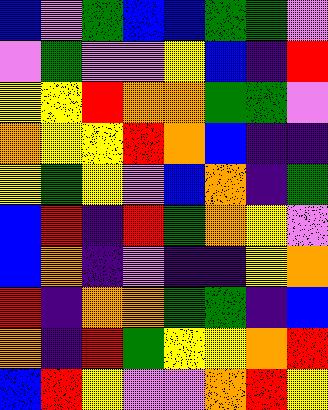[["blue", "violet", "green", "blue", "blue", "green", "green", "violet"], ["violet", "green", "violet", "violet", "yellow", "blue", "indigo", "red"], ["yellow", "yellow", "red", "orange", "orange", "green", "green", "violet"], ["orange", "yellow", "yellow", "red", "orange", "blue", "indigo", "indigo"], ["yellow", "green", "yellow", "violet", "blue", "orange", "indigo", "green"], ["blue", "red", "indigo", "red", "green", "orange", "yellow", "violet"], ["blue", "orange", "indigo", "violet", "indigo", "indigo", "yellow", "orange"], ["red", "indigo", "orange", "orange", "green", "green", "indigo", "blue"], ["orange", "indigo", "red", "green", "yellow", "yellow", "orange", "red"], ["blue", "red", "yellow", "violet", "violet", "orange", "red", "yellow"]]